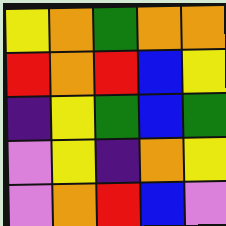[["yellow", "orange", "green", "orange", "orange"], ["red", "orange", "red", "blue", "yellow"], ["indigo", "yellow", "green", "blue", "green"], ["violet", "yellow", "indigo", "orange", "yellow"], ["violet", "orange", "red", "blue", "violet"]]